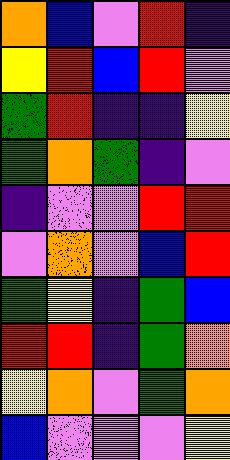[["orange", "blue", "violet", "red", "indigo"], ["yellow", "red", "blue", "red", "violet"], ["green", "red", "indigo", "indigo", "yellow"], ["green", "orange", "green", "indigo", "violet"], ["indigo", "violet", "violet", "red", "red"], ["violet", "orange", "violet", "blue", "red"], ["green", "yellow", "indigo", "green", "blue"], ["red", "red", "indigo", "green", "orange"], ["yellow", "orange", "violet", "green", "orange"], ["blue", "violet", "violet", "violet", "yellow"]]